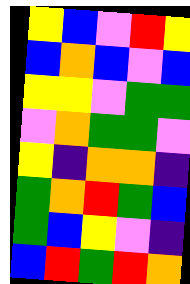[["yellow", "blue", "violet", "red", "yellow"], ["blue", "orange", "blue", "violet", "blue"], ["yellow", "yellow", "violet", "green", "green"], ["violet", "orange", "green", "green", "violet"], ["yellow", "indigo", "orange", "orange", "indigo"], ["green", "orange", "red", "green", "blue"], ["green", "blue", "yellow", "violet", "indigo"], ["blue", "red", "green", "red", "orange"]]